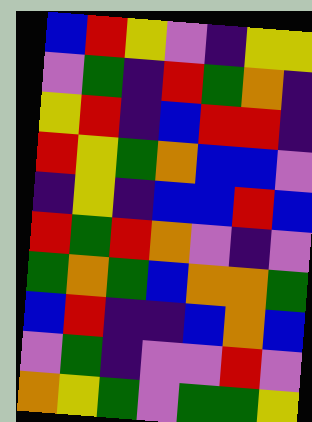[["blue", "red", "yellow", "violet", "indigo", "yellow", "yellow"], ["violet", "green", "indigo", "red", "green", "orange", "indigo"], ["yellow", "red", "indigo", "blue", "red", "red", "indigo"], ["red", "yellow", "green", "orange", "blue", "blue", "violet"], ["indigo", "yellow", "indigo", "blue", "blue", "red", "blue"], ["red", "green", "red", "orange", "violet", "indigo", "violet"], ["green", "orange", "green", "blue", "orange", "orange", "green"], ["blue", "red", "indigo", "indigo", "blue", "orange", "blue"], ["violet", "green", "indigo", "violet", "violet", "red", "violet"], ["orange", "yellow", "green", "violet", "green", "green", "yellow"]]